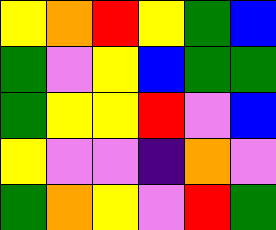[["yellow", "orange", "red", "yellow", "green", "blue"], ["green", "violet", "yellow", "blue", "green", "green"], ["green", "yellow", "yellow", "red", "violet", "blue"], ["yellow", "violet", "violet", "indigo", "orange", "violet"], ["green", "orange", "yellow", "violet", "red", "green"]]